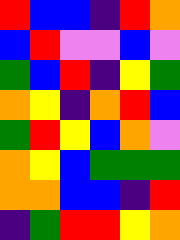[["red", "blue", "blue", "indigo", "red", "orange"], ["blue", "red", "violet", "violet", "blue", "violet"], ["green", "blue", "red", "indigo", "yellow", "green"], ["orange", "yellow", "indigo", "orange", "red", "blue"], ["green", "red", "yellow", "blue", "orange", "violet"], ["orange", "yellow", "blue", "green", "green", "green"], ["orange", "orange", "blue", "blue", "indigo", "red"], ["indigo", "green", "red", "red", "yellow", "orange"]]